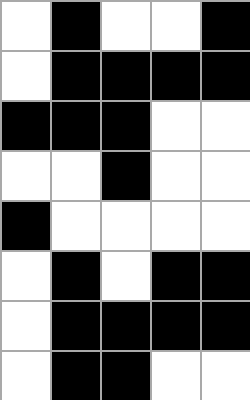[["white", "black", "white", "white", "black"], ["white", "black", "black", "black", "black"], ["black", "black", "black", "white", "white"], ["white", "white", "black", "white", "white"], ["black", "white", "white", "white", "white"], ["white", "black", "white", "black", "black"], ["white", "black", "black", "black", "black"], ["white", "black", "black", "white", "white"]]